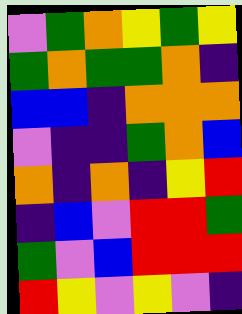[["violet", "green", "orange", "yellow", "green", "yellow"], ["green", "orange", "green", "green", "orange", "indigo"], ["blue", "blue", "indigo", "orange", "orange", "orange"], ["violet", "indigo", "indigo", "green", "orange", "blue"], ["orange", "indigo", "orange", "indigo", "yellow", "red"], ["indigo", "blue", "violet", "red", "red", "green"], ["green", "violet", "blue", "red", "red", "red"], ["red", "yellow", "violet", "yellow", "violet", "indigo"]]